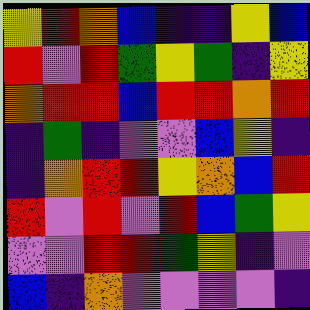[["yellow", "red", "orange", "blue", "indigo", "indigo", "yellow", "blue"], ["red", "violet", "red", "green", "yellow", "green", "indigo", "yellow"], ["orange", "red", "red", "blue", "red", "red", "orange", "red"], ["indigo", "green", "indigo", "violet", "violet", "blue", "yellow", "indigo"], ["indigo", "orange", "red", "red", "yellow", "orange", "blue", "red"], ["red", "violet", "red", "violet", "red", "blue", "green", "yellow"], ["violet", "violet", "red", "red", "green", "yellow", "indigo", "violet"], ["blue", "indigo", "orange", "violet", "violet", "violet", "violet", "indigo"]]